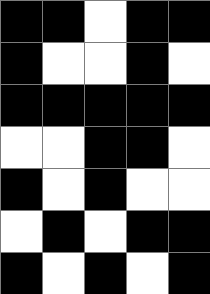[["black", "black", "white", "black", "black"], ["black", "white", "white", "black", "white"], ["black", "black", "black", "black", "black"], ["white", "white", "black", "black", "white"], ["black", "white", "black", "white", "white"], ["white", "black", "white", "black", "black"], ["black", "white", "black", "white", "black"]]